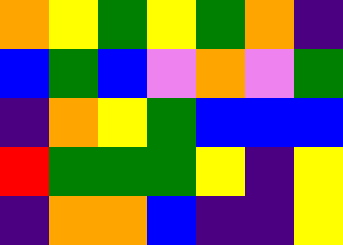[["orange", "yellow", "green", "yellow", "green", "orange", "indigo"], ["blue", "green", "blue", "violet", "orange", "violet", "green"], ["indigo", "orange", "yellow", "green", "blue", "blue", "blue"], ["red", "green", "green", "green", "yellow", "indigo", "yellow"], ["indigo", "orange", "orange", "blue", "indigo", "indigo", "yellow"]]